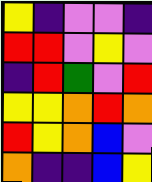[["yellow", "indigo", "violet", "violet", "indigo"], ["red", "red", "violet", "yellow", "violet"], ["indigo", "red", "green", "violet", "red"], ["yellow", "yellow", "orange", "red", "orange"], ["red", "yellow", "orange", "blue", "violet"], ["orange", "indigo", "indigo", "blue", "yellow"]]